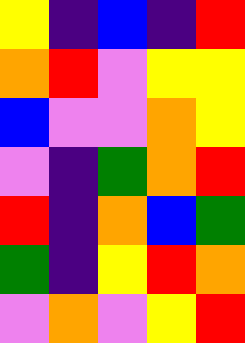[["yellow", "indigo", "blue", "indigo", "red"], ["orange", "red", "violet", "yellow", "yellow"], ["blue", "violet", "violet", "orange", "yellow"], ["violet", "indigo", "green", "orange", "red"], ["red", "indigo", "orange", "blue", "green"], ["green", "indigo", "yellow", "red", "orange"], ["violet", "orange", "violet", "yellow", "red"]]